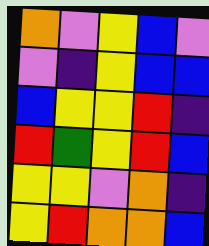[["orange", "violet", "yellow", "blue", "violet"], ["violet", "indigo", "yellow", "blue", "blue"], ["blue", "yellow", "yellow", "red", "indigo"], ["red", "green", "yellow", "red", "blue"], ["yellow", "yellow", "violet", "orange", "indigo"], ["yellow", "red", "orange", "orange", "blue"]]